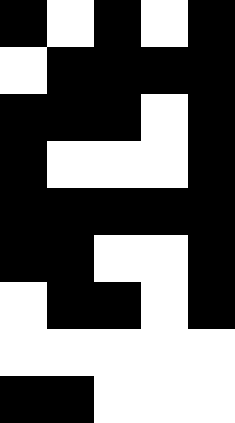[["black", "white", "black", "white", "black"], ["white", "black", "black", "black", "black"], ["black", "black", "black", "white", "black"], ["black", "white", "white", "white", "black"], ["black", "black", "black", "black", "black"], ["black", "black", "white", "white", "black"], ["white", "black", "black", "white", "black"], ["white", "white", "white", "white", "white"], ["black", "black", "white", "white", "white"]]